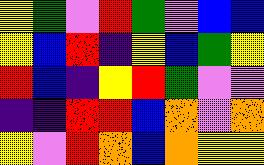[["yellow", "green", "violet", "red", "green", "violet", "blue", "blue"], ["yellow", "blue", "red", "indigo", "yellow", "blue", "green", "yellow"], ["red", "blue", "indigo", "yellow", "red", "green", "violet", "violet"], ["indigo", "indigo", "red", "red", "blue", "orange", "violet", "orange"], ["yellow", "violet", "red", "orange", "blue", "orange", "yellow", "yellow"]]